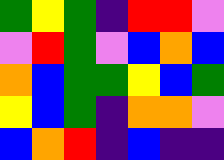[["green", "yellow", "green", "indigo", "red", "red", "violet"], ["violet", "red", "green", "violet", "blue", "orange", "blue"], ["orange", "blue", "green", "green", "yellow", "blue", "green"], ["yellow", "blue", "green", "indigo", "orange", "orange", "violet"], ["blue", "orange", "red", "indigo", "blue", "indigo", "indigo"]]